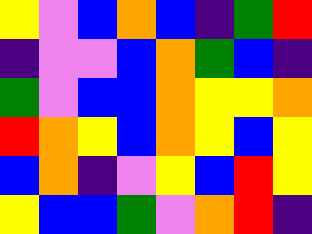[["yellow", "violet", "blue", "orange", "blue", "indigo", "green", "red"], ["indigo", "violet", "violet", "blue", "orange", "green", "blue", "indigo"], ["green", "violet", "blue", "blue", "orange", "yellow", "yellow", "orange"], ["red", "orange", "yellow", "blue", "orange", "yellow", "blue", "yellow"], ["blue", "orange", "indigo", "violet", "yellow", "blue", "red", "yellow"], ["yellow", "blue", "blue", "green", "violet", "orange", "red", "indigo"]]